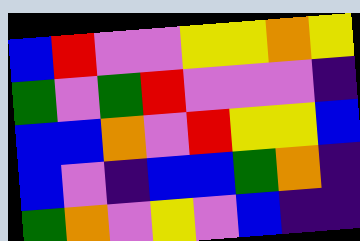[["blue", "red", "violet", "violet", "yellow", "yellow", "orange", "yellow"], ["green", "violet", "green", "red", "violet", "violet", "violet", "indigo"], ["blue", "blue", "orange", "violet", "red", "yellow", "yellow", "blue"], ["blue", "violet", "indigo", "blue", "blue", "green", "orange", "indigo"], ["green", "orange", "violet", "yellow", "violet", "blue", "indigo", "indigo"]]